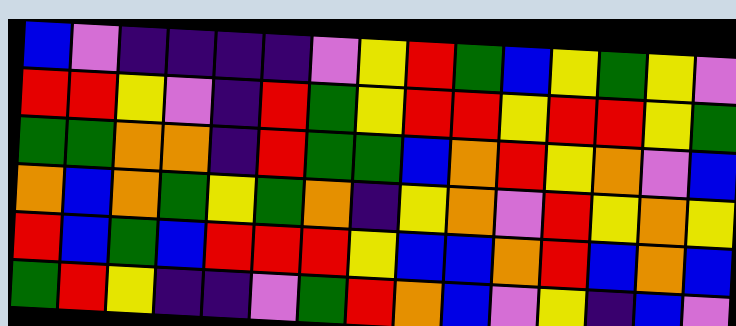[["blue", "violet", "indigo", "indigo", "indigo", "indigo", "violet", "yellow", "red", "green", "blue", "yellow", "green", "yellow", "violet"], ["red", "red", "yellow", "violet", "indigo", "red", "green", "yellow", "red", "red", "yellow", "red", "red", "yellow", "green"], ["green", "green", "orange", "orange", "indigo", "red", "green", "green", "blue", "orange", "red", "yellow", "orange", "violet", "blue"], ["orange", "blue", "orange", "green", "yellow", "green", "orange", "indigo", "yellow", "orange", "violet", "red", "yellow", "orange", "yellow"], ["red", "blue", "green", "blue", "red", "red", "red", "yellow", "blue", "blue", "orange", "red", "blue", "orange", "blue"], ["green", "red", "yellow", "indigo", "indigo", "violet", "green", "red", "orange", "blue", "violet", "yellow", "indigo", "blue", "violet"]]